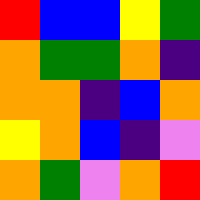[["red", "blue", "blue", "yellow", "green"], ["orange", "green", "green", "orange", "indigo"], ["orange", "orange", "indigo", "blue", "orange"], ["yellow", "orange", "blue", "indigo", "violet"], ["orange", "green", "violet", "orange", "red"]]